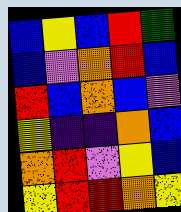[["blue", "yellow", "blue", "red", "green"], ["blue", "violet", "orange", "red", "blue"], ["red", "blue", "orange", "blue", "violet"], ["yellow", "indigo", "indigo", "orange", "blue"], ["orange", "red", "violet", "yellow", "blue"], ["yellow", "red", "red", "orange", "yellow"]]